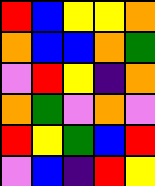[["red", "blue", "yellow", "yellow", "orange"], ["orange", "blue", "blue", "orange", "green"], ["violet", "red", "yellow", "indigo", "orange"], ["orange", "green", "violet", "orange", "violet"], ["red", "yellow", "green", "blue", "red"], ["violet", "blue", "indigo", "red", "yellow"]]